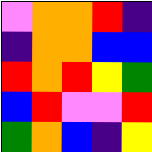[["violet", "orange", "orange", "red", "indigo"], ["indigo", "orange", "orange", "blue", "blue"], ["red", "orange", "red", "yellow", "green"], ["blue", "red", "violet", "violet", "red"], ["green", "orange", "blue", "indigo", "yellow"]]